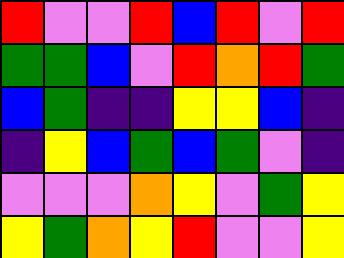[["red", "violet", "violet", "red", "blue", "red", "violet", "red"], ["green", "green", "blue", "violet", "red", "orange", "red", "green"], ["blue", "green", "indigo", "indigo", "yellow", "yellow", "blue", "indigo"], ["indigo", "yellow", "blue", "green", "blue", "green", "violet", "indigo"], ["violet", "violet", "violet", "orange", "yellow", "violet", "green", "yellow"], ["yellow", "green", "orange", "yellow", "red", "violet", "violet", "yellow"]]